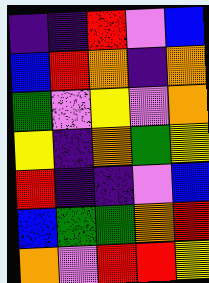[["indigo", "indigo", "red", "violet", "blue"], ["blue", "red", "orange", "indigo", "orange"], ["green", "violet", "yellow", "violet", "orange"], ["yellow", "indigo", "orange", "green", "yellow"], ["red", "indigo", "indigo", "violet", "blue"], ["blue", "green", "green", "orange", "red"], ["orange", "violet", "red", "red", "yellow"]]